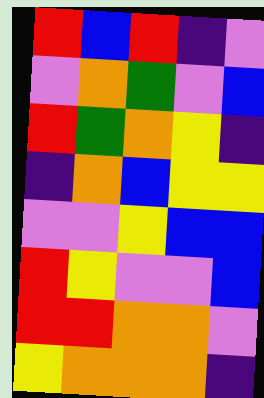[["red", "blue", "red", "indigo", "violet"], ["violet", "orange", "green", "violet", "blue"], ["red", "green", "orange", "yellow", "indigo"], ["indigo", "orange", "blue", "yellow", "yellow"], ["violet", "violet", "yellow", "blue", "blue"], ["red", "yellow", "violet", "violet", "blue"], ["red", "red", "orange", "orange", "violet"], ["yellow", "orange", "orange", "orange", "indigo"]]